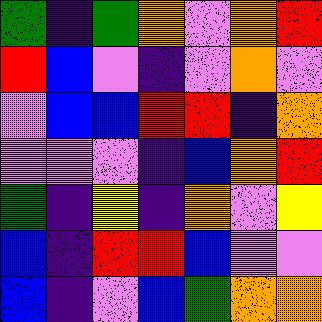[["green", "indigo", "green", "orange", "violet", "orange", "red"], ["red", "blue", "violet", "indigo", "violet", "orange", "violet"], ["violet", "blue", "blue", "red", "red", "indigo", "orange"], ["violet", "violet", "violet", "indigo", "blue", "orange", "red"], ["green", "indigo", "yellow", "indigo", "orange", "violet", "yellow"], ["blue", "indigo", "red", "red", "blue", "violet", "violet"], ["blue", "indigo", "violet", "blue", "green", "orange", "orange"]]